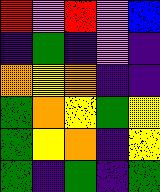[["red", "violet", "red", "violet", "blue"], ["indigo", "green", "indigo", "violet", "indigo"], ["orange", "yellow", "orange", "indigo", "indigo"], ["green", "orange", "yellow", "green", "yellow"], ["green", "yellow", "orange", "indigo", "yellow"], ["green", "indigo", "green", "indigo", "green"]]